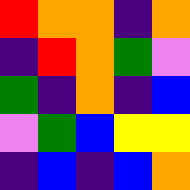[["red", "orange", "orange", "indigo", "orange"], ["indigo", "red", "orange", "green", "violet"], ["green", "indigo", "orange", "indigo", "blue"], ["violet", "green", "blue", "yellow", "yellow"], ["indigo", "blue", "indigo", "blue", "orange"]]